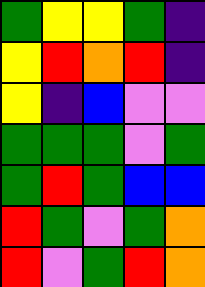[["green", "yellow", "yellow", "green", "indigo"], ["yellow", "red", "orange", "red", "indigo"], ["yellow", "indigo", "blue", "violet", "violet"], ["green", "green", "green", "violet", "green"], ["green", "red", "green", "blue", "blue"], ["red", "green", "violet", "green", "orange"], ["red", "violet", "green", "red", "orange"]]